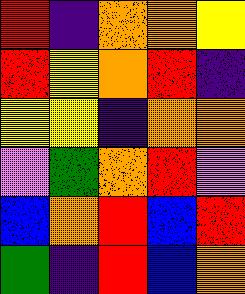[["red", "indigo", "orange", "orange", "yellow"], ["red", "yellow", "orange", "red", "indigo"], ["yellow", "yellow", "indigo", "orange", "orange"], ["violet", "green", "orange", "red", "violet"], ["blue", "orange", "red", "blue", "red"], ["green", "indigo", "red", "blue", "orange"]]